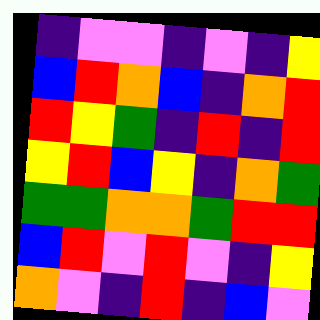[["indigo", "violet", "violet", "indigo", "violet", "indigo", "yellow"], ["blue", "red", "orange", "blue", "indigo", "orange", "red"], ["red", "yellow", "green", "indigo", "red", "indigo", "red"], ["yellow", "red", "blue", "yellow", "indigo", "orange", "green"], ["green", "green", "orange", "orange", "green", "red", "red"], ["blue", "red", "violet", "red", "violet", "indigo", "yellow"], ["orange", "violet", "indigo", "red", "indigo", "blue", "violet"]]